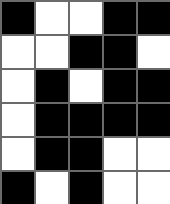[["black", "white", "white", "black", "black"], ["white", "white", "black", "black", "white"], ["white", "black", "white", "black", "black"], ["white", "black", "black", "black", "black"], ["white", "black", "black", "white", "white"], ["black", "white", "black", "white", "white"]]